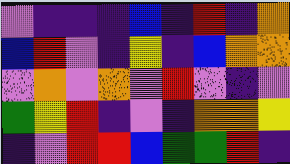[["violet", "indigo", "indigo", "indigo", "blue", "indigo", "red", "indigo", "orange"], ["blue", "red", "violet", "indigo", "yellow", "indigo", "blue", "orange", "orange"], ["violet", "orange", "violet", "orange", "violet", "red", "violet", "indigo", "violet"], ["green", "yellow", "red", "indigo", "violet", "indigo", "orange", "orange", "yellow"], ["indigo", "violet", "red", "red", "blue", "green", "green", "red", "indigo"]]